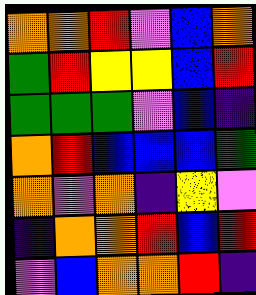[["orange", "orange", "red", "violet", "blue", "orange"], ["green", "red", "yellow", "yellow", "blue", "red"], ["green", "green", "green", "violet", "blue", "indigo"], ["orange", "red", "blue", "blue", "blue", "green"], ["orange", "violet", "orange", "indigo", "yellow", "violet"], ["indigo", "orange", "orange", "red", "blue", "red"], ["violet", "blue", "orange", "orange", "red", "indigo"]]